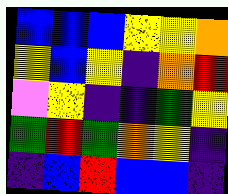[["blue", "blue", "blue", "yellow", "yellow", "orange"], ["yellow", "blue", "yellow", "indigo", "orange", "red"], ["violet", "yellow", "indigo", "indigo", "green", "yellow"], ["green", "red", "green", "orange", "yellow", "indigo"], ["indigo", "blue", "red", "blue", "blue", "indigo"]]